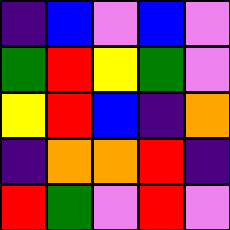[["indigo", "blue", "violet", "blue", "violet"], ["green", "red", "yellow", "green", "violet"], ["yellow", "red", "blue", "indigo", "orange"], ["indigo", "orange", "orange", "red", "indigo"], ["red", "green", "violet", "red", "violet"]]